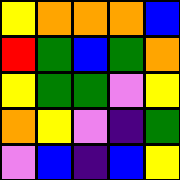[["yellow", "orange", "orange", "orange", "blue"], ["red", "green", "blue", "green", "orange"], ["yellow", "green", "green", "violet", "yellow"], ["orange", "yellow", "violet", "indigo", "green"], ["violet", "blue", "indigo", "blue", "yellow"]]